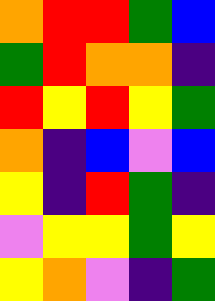[["orange", "red", "red", "green", "blue"], ["green", "red", "orange", "orange", "indigo"], ["red", "yellow", "red", "yellow", "green"], ["orange", "indigo", "blue", "violet", "blue"], ["yellow", "indigo", "red", "green", "indigo"], ["violet", "yellow", "yellow", "green", "yellow"], ["yellow", "orange", "violet", "indigo", "green"]]